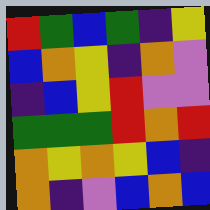[["red", "green", "blue", "green", "indigo", "yellow"], ["blue", "orange", "yellow", "indigo", "orange", "violet"], ["indigo", "blue", "yellow", "red", "violet", "violet"], ["green", "green", "green", "red", "orange", "red"], ["orange", "yellow", "orange", "yellow", "blue", "indigo"], ["orange", "indigo", "violet", "blue", "orange", "blue"]]